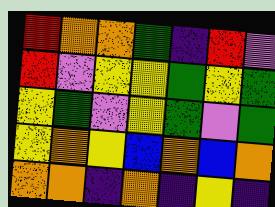[["red", "orange", "orange", "green", "indigo", "red", "violet"], ["red", "violet", "yellow", "yellow", "green", "yellow", "green"], ["yellow", "green", "violet", "yellow", "green", "violet", "green"], ["yellow", "orange", "yellow", "blue", "orange", "blue", "orange"], ["orange", "orange", "indigo", "orange", "indigo", "yellow", "indigo"]]